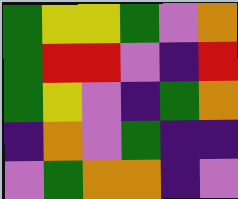[["green", "yellow", "yellow", "green", "violet", "orange"], ["green", "red", "red", "violet", "indigo", "red"], ["green", "yellow", "violet", "indigo", "green", "orange"], ["indigo", "orange", "violet", "green", "indigo", "indigo"], ["violet", "green", "orange", "orange", "indigo", "violet"]]